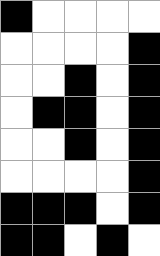[["black", "white", "white", "white", "white"], ["white", "white", "white", "white", "black"], ["white", "white", "black", "white", "black"], ["white", "black", "black", "white", "black"], ["white", "white", "black", "white", "black"], ["white", "white", "white", "white", "black"], ["black", "black", "black", "white", "black"], ["black", "black", "white", "black", "white"]]